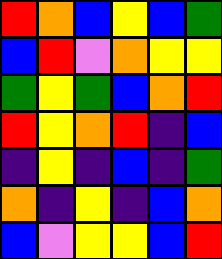[["red", "orange", "blue", "yellow", "blue", "green"], ["blue", "red", "violet", "orange", "yellow", "yellow"], ["green", "yellow", "green", "blue", "orange", "red"], ["red", "yellow", "orange", "red", "indigo", "blue"], ["indigo", "yellow", "indigo", "blue", "indigo", "green"], ["orange", "indigo", "yellow", "indigo", "blue", "orange"], ["blue", "violet", "yellow", "yellow", "blue", "red"]]